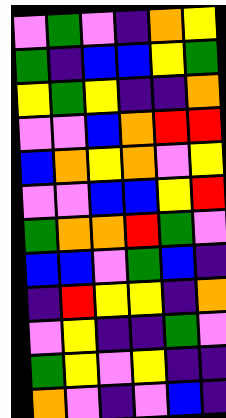[["violet", "green", "violet", "indigo", "orange", "yellow"], ["green", "indigo", "blue", "blue", "yellow", "green"], ["yellow", "green", "yellow", "indigo", "indigo", "orange"], ["violet", "violet", "blue", "orange", "red", "red"], ["blue", "orange", "yellow", "orange", "violet", "yellow"], ["violet", "violet", "blue", "blue", "yellow", "red"], ["green", "orange", "orange", "red", "green", "violet"], ["blue", "blue", "violet", "green", "blue", "indigo"], ["indigo", "red", "yellow", "yellow", "indigo", "orange"], ["violet", "yellow", "indigo", "indigo", "green", "violet"], ["green", "yellow", "violet", "yellow", "indigo", "indigo"], ["orange", "violet", "indigo", "violet", "blue", "indigo"]]